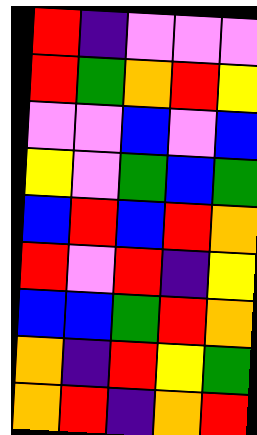[["red", "indigo", "violet", "violet", "violet"], ["red", "green", "orange", "red", "yellow"], ["violet", "violet", "blue", "violet", "blue"], ["yellow", "violet", "green", "blue", "green"], ["blue", "red", "blue", "red", "orange"], ["red", "violet", "red", "indigo", "yellow"], ["blue", "blue", "green", "red", "orange"], ["orange", "indigo", "red", "yellow", "green"], ["orange", "red", "indigo", "orange", "red"]]